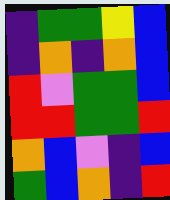[["indigo", "green", "green", "yellow", "blue"], ["indigo", "orange", "indigo", "orange", "blue"], ["red", "violet", "green", "green", "blue"], ["red", "red", "green", "green", "red"], ["orange", "blue", "violet", "indigo", "blue"], ["green", "blue", "orange", "indigo", "red"]]